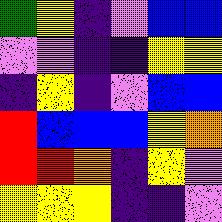[["green", "yellow", "indigo", "violet", "blue", "blue"], ["violet", "violet", "indigo", "indigo", "yellow", "yellow"], ["indigo", "yellow", "indigo", "violet", "blue", "blue"], ["red", "blue", "blue", "blue", "yellow", "orange"], ["red", "red", "orange", "indigo", "yellow", "violet"], ["yellow", "yellow", "yellow", "indigo", "indigo", "violet"]]